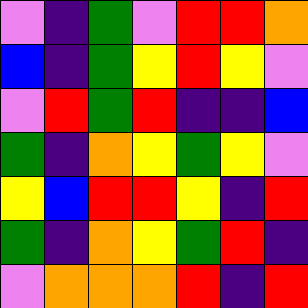[["violet", "indigo", "green", "violet", "red", "red", "orange"], ["blue", "indigo", "green", "yellow", "red", "yellow", "violet"], ["violet", "red", "green", "red", "indigo", "indigo", "blue"], ["green", "indigo", "orange", "yellow", "green", "yellow", "violet"], ["yellow", "blue", "red", "red", "yellow", "indigo", "red"], ["green", "indigo", "orange", "yellow", "green", "red", "indigo"], ["violet", "orange", "orange", "orange", "red", "indigo", "red"]]